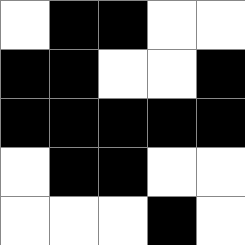[["white", "black", "black", "white", "white"], ["black", "black", "white", "white", "black"], ["black", "black", "black", "black", "black"], ["white", "black", "black", "white", "white"], ["white", "white", "white", "black", "white"]]